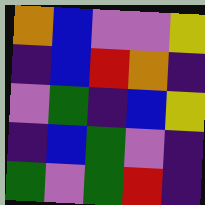[["orange", "blue", "violet", "violet", "yellow"], ["indigo", "blue", "red", "orange", "indigo"], ["violet", "green", "indigo", "blue", "yellow"], ["indigo", "blue", "green", "violet", "indigo"], ["green", "violet", "green", "red", "indigo"]]